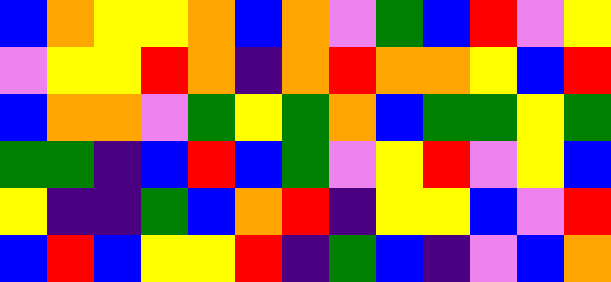[["blue", "orange", "yellow", "yellow", "orange", "blue", "orange", "violet", "green", "blue", "red", "violet", "yellow"], ["violet", "yellow", "yellow", "red", "orange", "indigo", "orange", "red", "orange", "orange", "yellow", "blue", "red"], ["blue", "orange", "orange", "violet", "green", "yellow", "green", "orange", "blue", "green", "green", "yellow", "green"], ["green", "green", "indigo", "blue", "red", "blue", "green", "violet", "yellow", "red", "violet", "yellow", "blue"], ["yellow", "indigo", "indigo", "green", "blue", "orange", "red", "indigo", "yellow", "yellow", "blue", "violet", "red"], ["blue", "red", "blue", "yellow", "yellow", "red", "indigo", "green", "blue", "indigo", "violet", "blue", "orange"]]